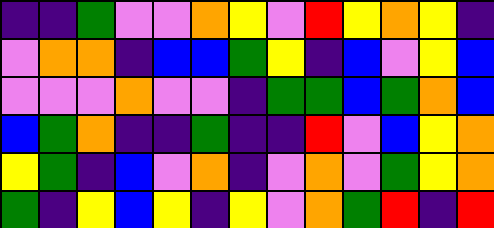[["indigo", "indigo", "green", "violet", "violet", "orange", "yellow", "violet", "red", "yellow", "orange", "yellow", "indigo"], ["violet", "orange", "orange", "indigo", "blue", "blue", "green", "yellow", "indigo", "blue", "violet", "yellow", "blue"], ["violet", "violet", "violet", "orange", "violet", "violet", "indigo", "green", "green", "blue", "green", "orange", "blue"], ["blue", "green", "orange", "indigo", "indigo", "green", "indigo", "indigo", "red", "violet", "blue", "yellow", "orange"], ["yellow", "green", "indigo", "blue", "violet", "orange", "indigo", "violet", "orange", "violet", "green", "yellow", "orange"], ["green", "indigo", "yellow", "blue", "yellow", "indigo", "yellow", "violet", "orange", "green", "red", "indigo", "red"]]